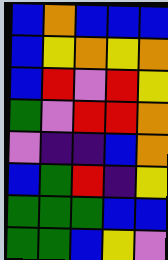[["blue", "orange", "blue", "blue", "blue"], ["blue", "yellow", "orange", "yellow", "orange"], ["blue", "red", "violet", "red", "yellow"], ["green", "violet", "red", "red", "orange"], ["violet", "indigo", "indigo", "blue", "orange"], ["blue", "green", "red", "indigo", "yellow"], ["green", "green", "green", "blue", "blue"], ["green", "green", "blue", "yellow", "violet"]]